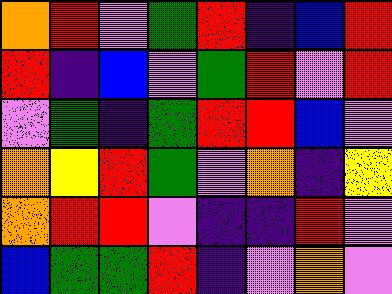[["orange", "red", "violet", "green", "red", "indigo", "blue", "red"], ["red", "indigo", "blue", "violet", "green", "red", "violet", "red"], ["violet", "green", "indigo", "green", "red", "red", "blue", "violet"], ["orange", "yellow", "red", "green", "violet", "orange", "indigo", "yellow"], ["orange", "red", "red", "violet", "indigo", "indigo", "red", "violet"], ["blue", "green", "green", "red", "indigo", "violet", "orange", "violet"]]